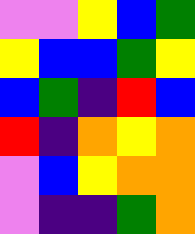[["violet", "violet", "yellow", "blue", "green"], ["yellow", "blue", "blue", "green", "yellow"], ["blue", "green", "indigo", "red", "blue"], ["red", "indigo", "orange", "yellow", "orange"], ["violet", "blue", "yellow", "orange", "orange"], ["violet", "indigo", "indigo", "green", "orange"]]